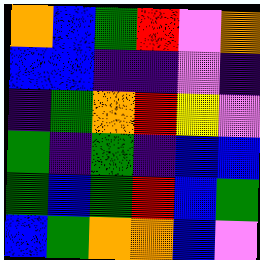[["orange", "blue", "green", "red", "violet", "orange"], ["blue", "blue", "indigo", "indigo", "violet", "indigo"], ["indigo", "green", "orange", "red", "yellow", "violet"], ["green", "indigo", "green", "indigo", "blue", "blue"], ["green", "blue", "green", "red", "blue", "green"], ["blue", "green", "orange", "orange", "blue", "violet"]]